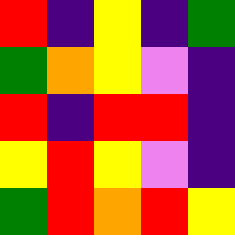[["red", "indigo", "yellow", "indigo", "green"], ["green", "orange", "yellow", "violet", "indigo"], ["red", "indigo", "red", "red", "indigo"], ["yellow", "red", "yellow", "violet", "indigo"], ["green", "red", "orange", "red", "yellow"]]